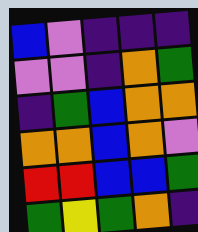[["blue", "violet", "indigo", "indigo", "indigo"], ["violet", "violet", "indigo", "orange", "green"], ["indigo", "green", "blue", "orange", "orange"], ["orange", "orange", "blue", "orange", "violet"], ["red", "red", "blue", "blue", "green"], ["green", "yellow", "green", "orange", "indigo"]]